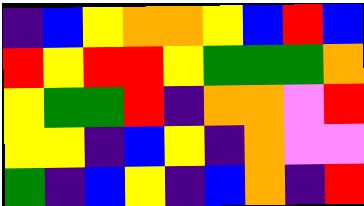[["indigo", "blue", "yellow", "orange", "orange", "yellow", "blue", "red", "blue"], ["red", "yellow", "red", "red", "yellow", "green", "green", "green", "orange"], ["yellow", "green", "green", "red", "indigo", "orange", "orange", "violet", "red"], ["yellow", "yellow", "indigo", "blue", "yellow", "indigo", "orange", "violet", "violet"], ["green", "indigo", "blue", "yellow", "indigo", "blue", "orange", "indigo", "red"]]